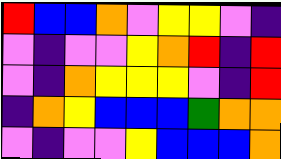[["red", "blue", "blue", "orange", "violet", "yellow", "yellow", "violet", "indigo"], ["violet", "indigo", "violet", "violet", "yellow", "orange", "red", "indigo", "red"], ["violet", "indigo", "orange", "yellow", "yellow", "yellow", "violet", "indigo", "red"], ["indigo", "orange", "yellow", "blue", "blue", "blue", "green", "orange", "orange"], ["violet", "indigo", "violet", "violet", "yellow", "blue", "blue", "blue", "orange"]]